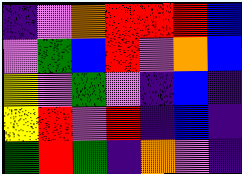[["indigo", "violet", "orange", "red", "red", "red", "blue"], ["violet", "green", "blue", "red", "violet", "orange", "blue"], ["yellow", "violet", "green", "violet", "indigo", "blue", "indigo"], ["yellow", "red", "violet", "red", "indigo", "blue", "indigo"], ["green", "red", "green", "indigo", "orange", "violet", "indigo"]]